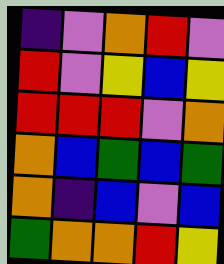[["indigo", "violet", "orange", "red", "violet"], ["red", "violet", "yellow", "blue", "yellow"], ["red", "red", "red", "violet", "orange"], ["orange", "blue", "green", "blue", "green"], ["orange", "indigo", "blue", "violet", "blue"], ["green", "orange", "orange", "red", "yellow"]]